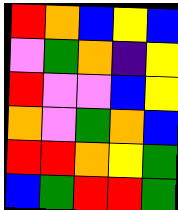[["red", "orange", "blue", "yellow", "blue"], ["violet", "green", "orange", "indigo", "yellow"], ["red", "violet", "violet", "blue", "yellow"], ["orange", "violet", "green", "orange", "blue"], ["red", "red", "orange", "yellow", "green"], ["blue", "green", "red", "red", "green"]]